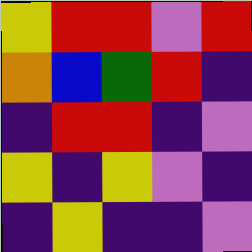[["yellow", "red", "red", "violet", "red"], ["orange", "blue", "green", "red", "indigo"], ["indigo", "red", "red", "indigo", "violet"], ["yellow", "indigo", "yellow", "violet", "indigo"], ["indigo", "yellow", "indigo", "indigo", "violet"]]